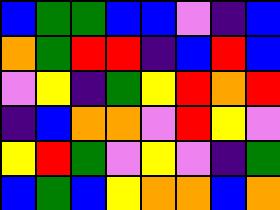[["blue", "green", "green", "blue", "blue", "violet", "indigo", "blue"], ["orange", "green", "red", "red", "indigo", "blue", "red", "blue"], ["violet", "yellow", "indigo", "green", "yellow", "red", "orange", "red"], ["indigo", "blue", "orange", "orange", "violet", "red", "yellow", "violet"], ["yellow", "red", "green", "violet", "yellow", "violet", "indigo", "green"], ["blue", "green", "blue", "yellow", "orange", "orange", "blue", "orange"]]